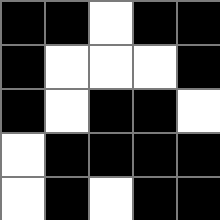[["black", "black", "white", "black", "black"], ["black", "white", "white", "white", "black"], ["black", "white", "black", "black", "white"], ["white", "black", "black", "black", "black"], ["white", "black", "white", "black", "black"]]